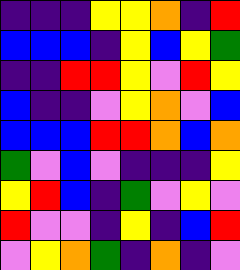[["indigo", "indigo", "indigo", "yellow", "yellow", "orange", "indigo", "red"], ["blue", "blue", "blue", "indigo", "yellow", "blue", "yellow", "green"], ["indigo", "indigo", "red", "red", "yellow", "violet", "red", "yellow"], ["blue", "indigo", "indigo", "violet", "yellow", "orange", "violet", "blue"], ["blue", "blue", "blue", "red", "red", "orange", "blue", "orange"], ["green", "violet", "blue", "violet", "indigo", "indigo", "indigo", "yellow"], ["yellow", "red", "blue", "indigo", "green", "violet", "yellow", "violet"], ["red", "violet", "violet", "indigo", "yellow", "indigo", "blue", "red"], ["violet", "yellow", "orange", "green", "indigo", "orange", "indigo", "violet"]]